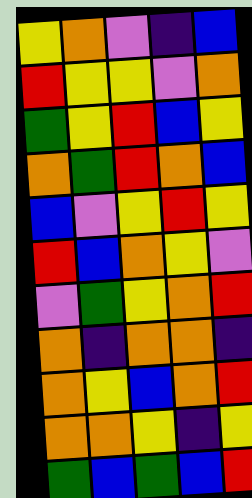[["yellow", "orange", "violet", "indigo", "blue"], ["red", "yellow", "yellow", "violet", "orange"], ["green", "yellow", "red", "blue", "yellow"], ["orange", "green", "red", "orange", "blue"], ["blue", "violet", "yellow", "red", "yellow"], ["red", "blue", "orange", "yellow", "violet"], ["violet", "green", "yellow", "orange", "red"], ["orange", "indigo", "orange", "orange", "indigo"], ["orange", "yellow", "blue", "orange", "red"], ["orange", "orange", "yellow", "indigo", "yellow"], ["green", "blue", "green", "blue", "red"]]